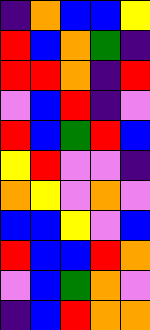[["indigo", "orange", "blue", "blue", "yellow"], ["red", "blue", "orange", "green", "indigo"], ["red", "red", "orange", "indigo", "red"], ["violet", "blue", "red", "indigo", "violet"], ["red", "blue", "green", "red", "blue"], ["yellow", "red", "violet", "violet", "indigo"], ["orange", "yellow", "violet", "orange", "violet"], ["blue", "blue", "yellow", "violet", "blue"], ["red", "blue", "blue", "red", "orange"], ["violet", "blue", "green", "orange", "violet"], ["indigo", "blue", "red", "orange", "orange"]]